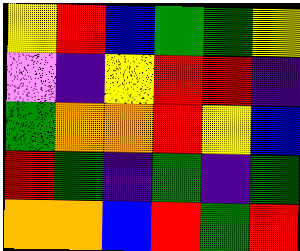[["yellow", "red", "blue", "green", "green", "yellow"], ["violet", "indigo", "yellow", "red", "red", "indigo"], ["green", "orange", "orange", "red", "yellow", "blue"], ["red", "green", "indigo", "green", "indigo", "green"], ["orange", "orange", "blue", "red", "green", "red"]]